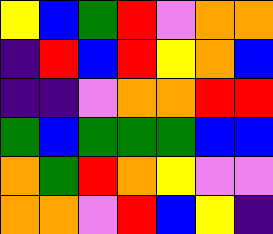[["yellow", "blue", "green", "red", "violet", "orange", "orange"], ["indigo", "red", "blue", "red", "yellow", "orange", "blue"], ["indigo", "indigo", "violet", "orange", "orange", "red", "red"], ["green", "blue", "green", "green", "green", "blue", "blue"], ["orange", "green", "red", "orange", "yellow", "violet", "violet"], ["orange", "orange", "violet", "red", "blue", "yellow", "indigo"]]